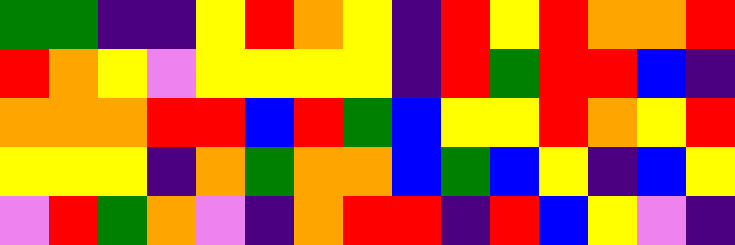[["green", "green", "indigo", "indigo", "yellow", "red", "orange", "yellow", "indigo", "red", "yellow", "red", "orange", "orange", "red"], ["red", "orange", "yellow", "violet", "yellow", "yellow", "yellow", "yellow", "indigo", "red", "green", "red", "red", "blue", "indigo"], ["orange", "orange", "orange", "red", "red", "blue", "red", "green", "blue", "yellow", "yellow", "red", "orange", "yellow", "red"], ["yellow", "yellow", "yellow", "indigo", "orange", "green", "orange", "orange", "blue", "green", "blue", "yellow", "indigo", "blue", "yellow"], ["violet", "red", "green", "orange", "violet", "indigo", "orange", "red", "red", "indigo", "red", "blue", "yellow", "violet", "indigo"]]